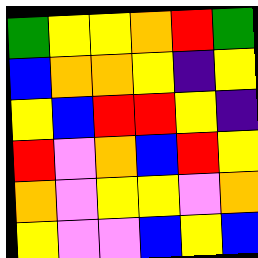[["green", "yellow", "yellow", "orange", "red", "green"], ["blue", "orange", "orange", "yellow", "indigo", "yellow"], ["yellow", "blue", "red", "red", "yellow", "indigo"], ["red", "violet", "orange", "blue", "red", "yellow"], ["orange", "violet", "yellow", "yellow", "violet", "orange"], ["yellow", "violet", "violet", "blue", "yellow", "blue"]]